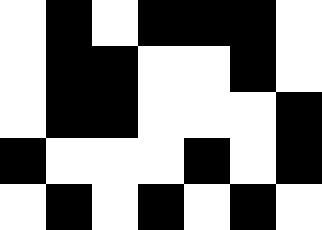[["white", "black", "white", "black", "black", "black", "white"], ["white", "black", "black", "white", "white", "black", "white"], ["white", "black", "black", "white", "white", "white", "black"], ["black", "white", "white", "white", "black", "white", "black"], ["white", "black", "white", "black", "white", "black", "white"]]